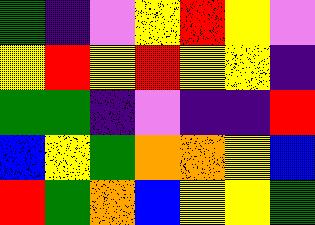[["green", "indigo", "violet", "yellow", "red", "yellow", "violet"], ["yellow", "red", "yellow", "red", "yellow", "yellow", "indigo"], ["green", "green", "indigo", "violet", "indigo", "indigo", "red"], ["blue", "yellow", "green", "orange", "orange", "yellow", "blue"], ["red", "green", "orange", "blue", "yellow", "yellow", "green"]]